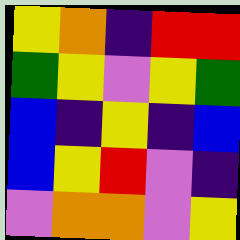[["yellow", "orange", "indigo", "red", "red"], ["green", "yellow", "violet", "yellow", "green"], ["blue", "indigo", "yellow", "indigo", "blue"], ["blue", "yellow", "red", "violet", "indigo"], ["violet", "orange", "orange", "violet", "yellow"]]